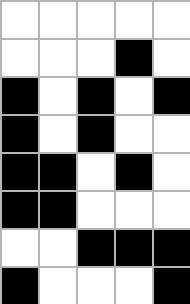[["white", "white", "white", "white", "white"], ["white", "white", "white", "black", "white"], ["black", "white", "black", "white", "black"], ["black", "white", "black", "white", "white"], ["black", "black", "white", "black", "white"], ["black", "black", "white", "white", "white"], ["white", "white", "black", "black", "black"], ["black", "white", "white", "white", "black"]]